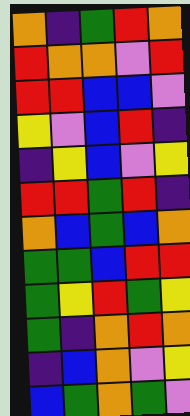[["orange", "indigo", "green", "red", "orange"], ["red", "orange", "orange", "violet", "red"], ["red", "red", "blue", "blue", "violet"], ["yellow", "violet", "blue", "red", "indigo"], ["indigo", "yellow", "blue", "violet", "yellow"], ["red", "red", "green", "red", "indigo"], ["orange", "blue", "green", "blue", "orange"], ["green", "green", "blue", "red", "red"], ["green", "yellow", "red", "green", "yellow"], ["green", "indigo", "orange", "red", "orange"], ["indigo", "blue", "orange", "violet", "yellow"], ["blue", "green", "orange", "green", "violet"]]